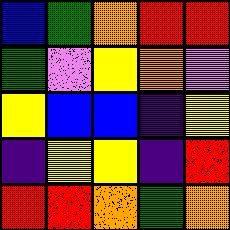[["blue", "green", "orange", "red", "red"], ["green", "violet", "yellow", "orange", "violet"], ["yellow", "blue", "blue", "indigo", "yellow"], ["indigo", "yellow", "yellow", "indigo", "red"], ["red", "red", "orange", "green", "orange"]]